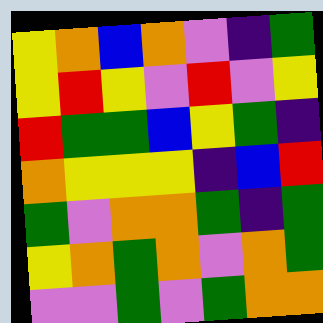[["yellow", "orange", "blue", "orange", "violet", "indigo", "green"], ["yellow", "red", "yellow", "violet", "red", "violet", "yellow"], ["red", "green", "green", "blue", "yellow", "green", "indigo"], ["orange", "yellow", "yellow", "yellow", "indigo", "blue", "red"], ["green", "violet", "orange", "orange", "green", "indigo", "green"], ["yellow", "orange", "green", "orange", "violet", "orange", "green"], ["violet", "violet", "green", "violet", "green", "orange", "orange"]]